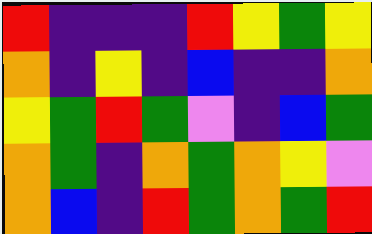[["red", "indigo", "indigo", "indigo", "red", "yellow", "green", "yellow"], ["orange", "indigo", "yellow", "indigo", "blue", "indigo", "indigo", "orange"], ["yellow", "green", "red", "green", "violet", "indigo", "blue", "green"], ["orange", "green", "indigo", "orange", "green", "orange", "yellow", "violet"], ["orange", "blue", "indigo", "red", "green", "orange", "green", "red"]]